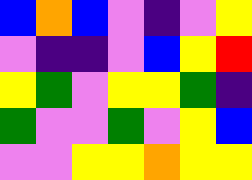[["blue", "orange", "blue", "violet", "indigo", "violet", "yellow"], ["violet", "indigo", "indigo", "violet", "blue", "yellow", "red"], ["yellow", "green", "violet", "yellow", "yellow", "green", "indigo"], ["green", "violet", "violet", "green", "violet", "yellow", "blue"], ["violet", "violet", "yellow", "yellow", "orange", "yellow", "yellow"]]